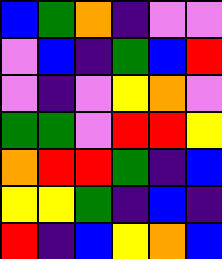[["blue", "green", "orange", "indigo", "violet", "violet"], ["violet", "blue", "indigo", "green", "blue", "red"], ["violet", "indigo", "violet", "yellow", "orange", "violet"], ["green", "green", "violet", "red", "red", "yellow"], ["orange", "red", "red", "green", "indigo", "blue"], ["yellow", "yellow", "green", "indigo", "blue", "indigo"], ["red", "indigo", "blue", "yellow", "orange", "blue"]]